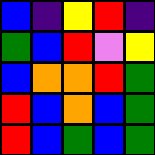[["blue", "indigo", "yellow", "red", "indigo"], ["green", "blue", "red", "violet", "yellow"], ["blue", "orange", "orange", "red", "green"], ["red", "blue", "orange", "blue", "green"], ["red", "blue", "green", "blue", "green"]]